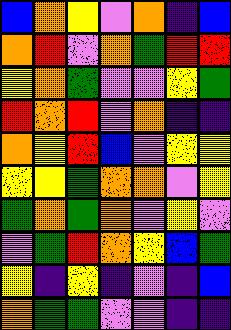[["blue", "orange", "yellow", "violet", "orange", "indigo", "blue"], ["orange", "red", "violet", "orange", "green", "red", "red"], ["yellow", "orange", "green", "violet", "violet", "yellow", "green"], ["red", "orange", "red", "violet", "orange", "indigo", "indigo"], ["orange", "yellow", "red", "blue", "violet", "yellow", "yellow"], ["yellow", "yellow", "green", "orange", "orange", "violet", "yellow"], ["green", "orange", "green", "orange", "violet", "yellow", "violet"], ["violet", "green", "red", "orange", "yellow", "blue", "green"], ["yellow", "indigo", "yellow", "indigo", "violet", "indigo", "blue"], ["orange", "green", "green", "violet", "violet", "indigo", "indigo"]]